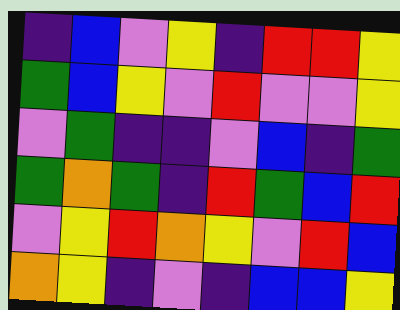[["indigo", "blue", "violet", "yellow", "indigo", "red", "red", "yellow"], ["green", "blue", "yellow", "violet", "red", "violet", "violet", "yellow"], ["violet", "green", "indigo", "indigo", "violet", "blue", "indigo", "green"], ["green", "orange", "green", "indigo", "red", "green", "blue", "red"], ["violet", "yellow", "red", "orange", "yellow", "violet", "red", "blue"], ["orange", "yellow", "indigo", "violet", "indigo", "blue", "blue", "yellow"]]